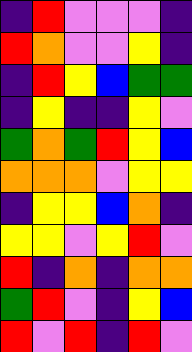[["indigo", "red", "violet", "violet", "violet", "indigo"], ["red", "orange", "violet", "violet", "yellow", "indigo"], ["indigo", "red", "yellow", "blue", "green", "green"], ["indigo", "yellow", "indigo", "indigo", "yellow", "violet"], ["green", "orange", "green", "red", "yellow", "blue"], ["orange", "orange", "orange", "violet", "yellow", "yellow"], ["indigo", "yellow", "yellow", "blue", "orange", "indigo"], ["yellow", "yellow", "violet", "yellow", "red", "violet"], ["red", "indigo", "orange", "indigo", "orange", "orange"], ["green", "red", "violet", "indigo", "yellow", "blue"], ["red", "violet", "red", "indigo", "red", "violet"]]